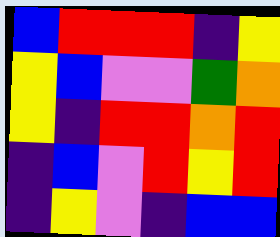[["blue", "red", "red", "red", "indigo", "yellow"], ["yellow", "blue", "violet", "violet", "green", "orange"], ["yellow", "indigo", "red", "red", "orange", "red"], ["indigo", "blue", "violet", "red", "yellow", "red"], ["indigo", "yellow", "violet", "indigo", "blue", "blue"]]